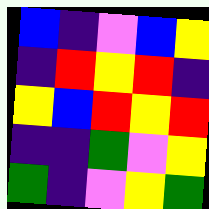[["blue", "indigo", "violet", "blue", "yellow"], ["indigo", "red", "yellow", "red", "indigo"], ["yellow", "blue", "red", "yellow", "red"], ["indigo", "indigo", "green", "violet", "yellow"], ["green", "indigo", "violet", "yellow", "green"]]